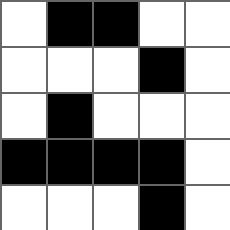[["white", "black", "black", "white", "white"], ["white", "white", "white", "black", "white"], ["white", "black", "white", "white", "white"], ["black", "black", "black", "black", "white"], ["white", "white", "white", "black", "white"]]